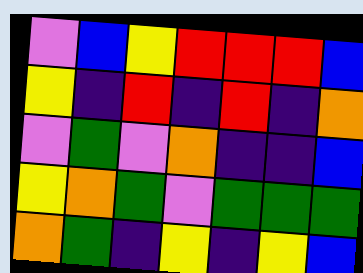[["violet", "blue", "yellow", "red", "red", "red", "blue"], ["yellow", "indigo", "red", "indigo", "red", "indigo", "orange"], ["violet", "green", "violet", "orange", "indigo", "indigo", "blue"], ["yellow", "orange", "green", "violet", "green", "green", "green"], ["orange", "green", "indigo", "yellow", "indigo", "yellow", "blue"]]